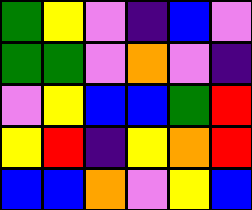[["green", "yellow", "violet", "indigo", "blue", "violet"], ["green", "green", "violet", "orange", "violet", "indigo"], ["violet", "yellow", "blue", "blue", "green", "red"], ["yellow", "red", "indigo", "yellow", "orange", "red"], ["blue", "blue", "orange", "violet", "yellow", "blue"]]